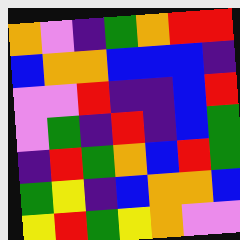[["orange", "violet", "indigo", "green", "orange", "red", "red"], ["blue", "orange", "orange", "blue", "blue", "blue", "indigo"], ["violet", "violet", "red", "indigo", "indigo", "blue", "red"], ["violet", "green", "indigo", "red", "indigo", "blue", "green"], ["indigo", "red", "green", "orange", "blue", "red", "green"], ["green", "yellow", "indigo", "blue", "orange", "orange", "blue"], ["yellow", "red", "green", "yellow", "orange", "violet", "violet"]]